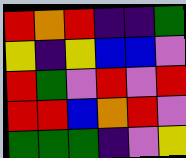[["red", "orange", "red", "indigo", "indigo", "green"], ["yellow", "indigo", "yellow", "blue", "blue", "violet"], ["red", "green", "violet", "red", "violet", "red"], ["red", "red", "blue", "orange", "red", "violet"], ["green", "green", "green", "indigo", "violet", "yellow"]]